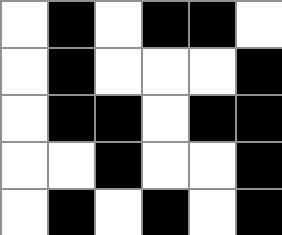[["white", "black", "white", "black", "black", "white"], ["white", "black", "white", "white", "white", "black"], ["white", "black", "black", "white", "black", "black"], ["white", "white", "black", "white", "white", "black"], ["white", "black", "white", "black", "white", "black"]]